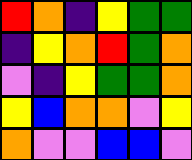[["red", "orange", "indigo", "yellow", "green", "green"], ["indigo", "yellow", "orange", "red", "green", "orange"], ["violet", "indigo", "yellow", "green", "green", "orange"], ["yellow", "blue", "orange", "orange", "violet", "yellow"], ["orange", "violet", "violet", "blue", "blue", "violet"]]